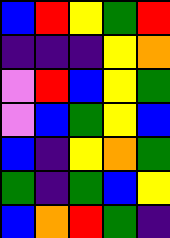[["blue", "red", "yellow", "green", "red"], ["indigo", "indigo", "indigo", "yellow", "orange"], ["violet", "red", "blue", "yellow", "green"], ["violet", "blue", "green", "yellow", "blue"], ["blue", "indigo", "yellow", "orange", "green"], ["green", "indigo", "green", "blue", "yellow"], ["blue", "orange", "red", "green", "indigo"]]